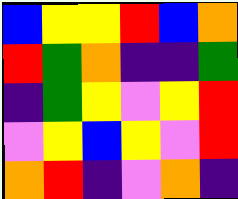[["blue", "yellow", "yellow", "red", "blue", "orange"], ["red", "green", "orange", "indigo", "indigo", "green"], ["indigo", "green", "yellow", "violet", "yellow", "red"], ["violet", "yellow", "blue", "yellow", "violet", "red"], ["orange", "red", "indigo", "violet", "orange", "indigo"]]